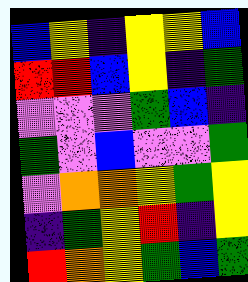[["blue", "yellow", "indigo", "yellow", "yellow", "blue"], ["red", "red", "blue", "yellow", "indigo", "green"], ["violet", "violet", "violet", "green", "blue", "indigo"], ["green", "violet", "blue", "violet", "violet", "green"], ["violet", "orange", "orange", "yellow", "green", "yellow"], ["indigo", "green", "yellow", "red", "indigo", "yellow"], ["red", "orange", "yellow", "green", "blue", "green"]]